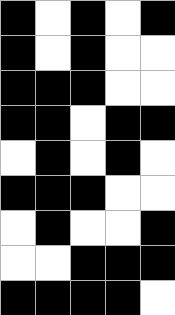[["black", "white", "black", "white", "black"], ["black", "white", "black", "white", "white"], ["black", "black", "black", "white", "white"], ["black", "black", "white", "black", "black"], ["white", "black", "white", "black", "white"], ["black", "black", "black", "white", "white"], ["white", "black", "white", "white", "black"], ["white", "white", "black", "black", "black"], ["black", "black", "black", "black", "white"]]